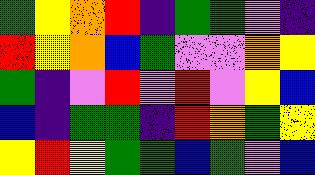[["green", "yellow", "orange", "red", "indigo", "green", "green", "violet", "indigo"], ["red", "yellow", "orange", "blue", "green", "violet", "violet", "orange", "yellow"], ["green", "indigo", "violet", "red", "violet", "red", "violet", "yellow", "blue"], ["blue", "indigo", "green", "green", "indigo", "red", "orange", "green", "yellow"], ["yellow", "red", "yellow", "green", "green", "blue", "green", "violet", "blue"]]